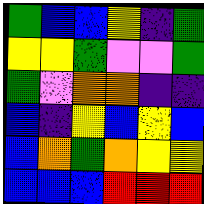[["green", "blue", "blue", "yellow", "indigo", "green"], ["yellow", "yellow", "green", "violet", "violet", "green"], ["green", "violet", "orange", "orange", "indigo", "indigo"], ["blue", "indigo", "yellow", "blue", "yellow", "blue"], ["blue", "orange", "green", "orange", "yellow", "yellow"], ["blue", "blue", "blue", "red", "red", "red"]]